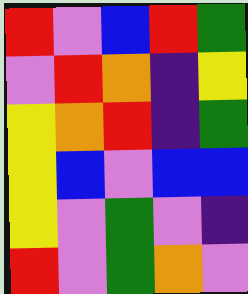[["red", "violet", "blue", "red", "green"], ["violet", "red", "orange", "indigo", "yellow"], ["yellow", "orange", "red", "indigo", "green"], ["yellow", "blue", "violet", "blue", "blue"], ["yellow", "violet", "green", "violet", "indigo"], ["red", "violet", "green", "orange", "violet"]]